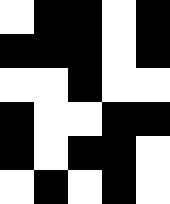[["white", "black", "black", "white", "black"], ["black", "black", "black", "white", "black"], ["white", "white", "black", "white", "white"], ["black", "white", "white", "black", "black"], ["black", "white", "black", "black", "white"], ["white", "black", "white", "black", "white"]]